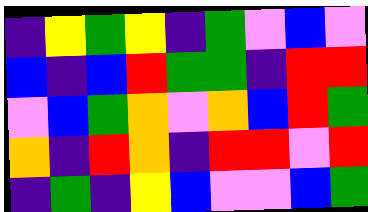[["indigo", "yellow", "green", "yellow", "indigo", "green", "violet", "blue", "violet"], ["blue", "indigo", "blue", "red", "green", "green", "indigo", "red", "red"], ["violet", "blue", "green", "orange", "violet", "orange", "blue", "red", "green"], ["orange", "indigo", "red", "orange", "indigo", "red", "red", "violet", "red"], ["indigo", "green", "indigo", "yellow", "blue", "violet", "violet", "blue", "green"]]